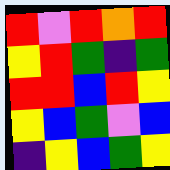[["red", "violet", "red", "orange", "red"], ["yellow", "red", "green", "indigo", "green"], ["red", "red", "blue", "red", "yellow"], ["yellow", "blue", "green", "violet", "blue"], ["indigo", "yellow", "blue", "green", "yellow"]]